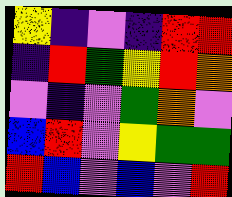[["yellow", "indigo", "violet", "indigo", "red", "red"], ["indigo", "red", "green", "yellow", "red", "orange"], ["violet", "indigo", "violet", "green", "orange", "violet"], ["blue", "red", "violet", "yellow", "green", "green"], ["red", "blue", "violet", "blue", "violet", "red"]]